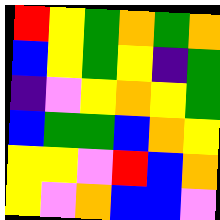[["red", "yellow", "green", "orange", "green", "orange"], ["blue", "yellow", "green", "yellow", "indigo", "green"], ["indigo", "violet", "yellow", "orange", "yellow", "green"], ["blue", "green", "green", "blue", "orange", "yellow"], ["yellow", "yellow", "violet", "red", "blue", "orange"], ["yellow", "violet", "orange", "blue", "blue", "violet"]]